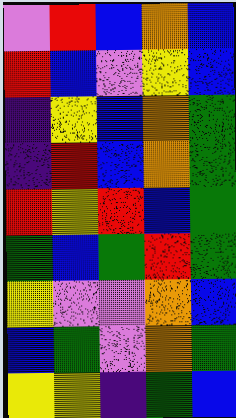[["violet", "red", "blue", "orange", "blue"], ["red", "blue", "violet", "yellow", "blue"], ["indigo", "yellow", "blue", "orange", "green"], ["indigo", "red", "blue", "orange", "green"], ["red", "yellow", "red", "blue", "green"], ["green", "blue", "green", "red", "green"], ["yellow", "violet", "violet", "orange", "blue"], ["blue", "green", "violet", "orange", "green"], ["yellow", "yellow", "indigo", "green", "blue"]]